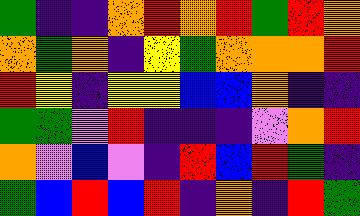[["green", "indigo", "indigo", "orange", "red", "orange", "red", "green", "red", "orange"], ["orange", "green", "orange", "indigo", "yellow", "green", "orange", "orange", "orange", "red"], ["red", "yellow", "indigo", "yellow", "yellow", "blue", "blue", "orange", "indigo", "indigo"], ["green", "green", "violet", "red", "indigo", "indigo", "indigo", "violet", "orange", "red"], ["orange", "violet", "blue", "violet", "indigo", "red", "blue", "red", "green", "indigo"], ["green", "blue", "red", "blue", "red", "indigo", "orange", "indigo", "red", "green"]]